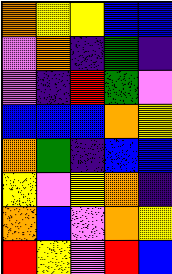[["orange", "yellow", "yellow", "blue", "blue"], ["violet", "orange", "indigo", "green", "indigo"], ["violet", "indigo", "red", "green", "violet"], ["blue", "blue", "blue", "orange", "yellow"], ["orange", "green", "indigo", "blue", "blue"], ["yellow", "violet", "yellow", "orange", "indigo"], ["orange", "blue", "violet", "orange", "yellow"], ["red", "yellow", "violet", "red", "blue"]]